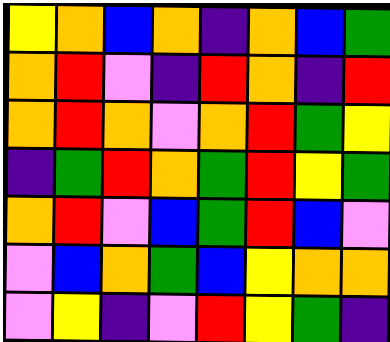[["yellow", "orange", "blue", "orange", "indigo", "orange", "blue", "green"], ["orange", "red", "violet", "indigo", "red", "orange", "indigo", "red"], ["orange", "red", "orange", "violet", "orange", "red", "green", "yellow"], ["indigo", "green", "red", "orange", "green", "red", "yellow", "green"], ["orange", "red", "violet", "blue", "green", "red", "blue", "violet"], ["violet", "blue", "orange", "green", "blue", "yellow", "orange", "orange"], ["violet", "yellow", "indigo", "violet", "red", "yellow", "green", "indigo"]]